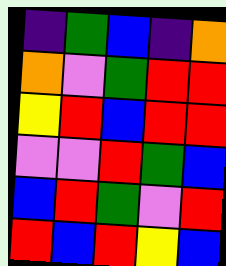[["indigo", "green", "blue", "indigo", "orange"], ["orange", "violet", "green", "red", "red"], ["yellow", "red", "blue", "red", "red"], ["violet", "violet", "red", "green", "blue"], ["blue", "red", "green", "violet", "red"], ["red", "blue", "red", "yellow", "blue"]]